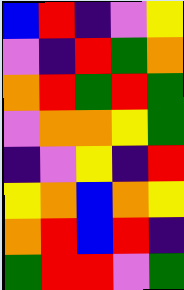[["blue", "red", "indigo", "violet", "yellow"], ["violet", "indigo", "red", "green", "orange"], ["orange", "red", "green", "red", "green"], ["violet", "orange", "orange", "yellow", "green"], ["indigo", "violet", "yellow", "indigo", "red"], ["yellow", "orange", "blue", "orange", "yellow"], ["orange", "red", "blue", "red", "indigo"], ["green", "red", "red", "violet", "green"]]